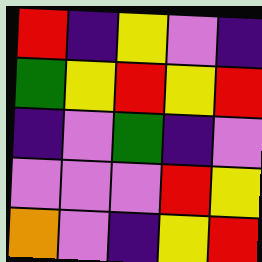[["red", "indigo", "yellow", "violet", "indigo"], ["green", "yellow", "red", "yellow", "red"], ["indigo", "violet", "green", "indigo", "violet"], ["violet", "violet", "violet", "red", "yellow"], ["orange", "violet", "indigo", "yellow", "red"]]